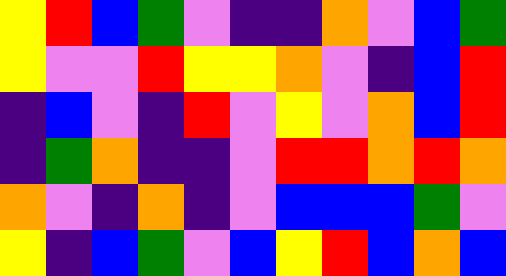[["yellow", "red", "blue", "green", "violet", "indigo", "indigo", "orange", "violet", "blue", "green"], ["yellow", "violet", "violet", "red", "yellow", "yellow", "orange", "violet", "indigo", "blue", "red"], ["indigo", "blue", "violet", "indigo", "red", "violet", "yellow", "violet", "orange", "blue", "red"], ["indigo", "green", "orange", "indigo", "indigo", "violet", "red", "red", "orange", "red", "orange"], ["orange", "violet", "indigo", "orange", "indigo", "violet", "blue", "blue", "blue", "green", "violet"], ["yellow", "indigo", "blue", "green", "violet", "blue", "yellow", "red", "blue", "orange", "blue"]]